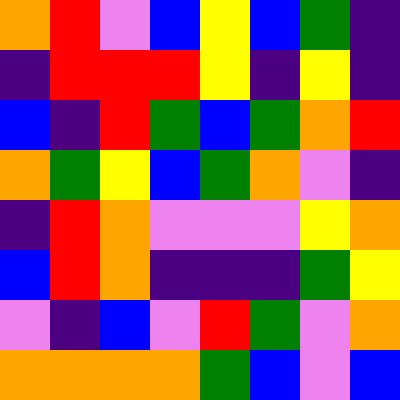[["orange", "red", "violet", "blue", "yellow", "blue", "green", "indigo"], ["indigo", "red", "red", "red", "yellow", "indigo", "yellow", "indigo"], ["blue", "indigo", "red", "green", "blue", "green", "orange", "red"], ["orange", "green", "yellow", "blue", "green", "orange", "violet", "indigo"], ["indigo", "red", "orange", "violet", "violet", "violet", "yellow", "orange"], ["blue", "red", "orange", "indigo", "indigo", "indigo", "green", "yellow"], ["violet", "indigo", "blue", "violet", "red", "green", "violet", "orange"], ["orange", "orange", "orange", "orange", "green", "blue", "violet", "blue"]]